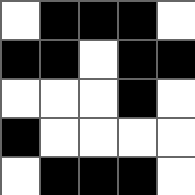[["white", "black", "black", "black", "white"], ["black", "black", "white", "black", "black"], ["white", "white", "white", "black", "white"], ["black", "white", "white", "white", "white"], ["white", "black", "black", "black", "white"]]